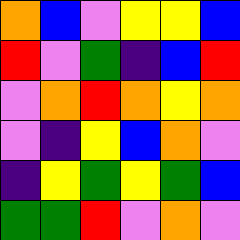[["orange", "blue", "violet", "yellow", "yellow", "blue"], ["red", "violet", "green", "indigo", "blue", "red"], ["violet", "orange", "red", "orange", "yellow", "orange"], ["violet", "indigo", "yellow", "blue", "orange", "violet"], ["indigo", "yellow", "green", "yellow", "green", "blue"], ["green", "green", "red", "violet", "orange", "violet"]]